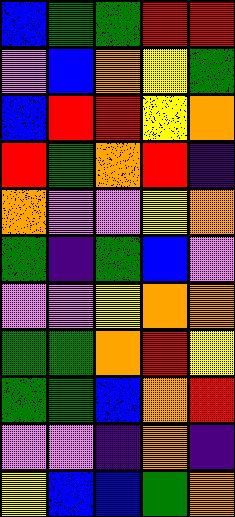[["blue", "green", "green", "red", "red"], ["violet", "blue", "orange", "yellow", "green"], ["blue", "red", "red", "yellow", "orange"], ["red", "green", "orange", "red", "indigo"], ["orange", "violet", "violet", "yellow", "orange"], ["green", "indigo", "green", "blue", "violet"], ["violet", "violet", "yellow", "orange", "orange"], ["green", "green", "orange", "red", "yellow"], ["green", "green", "blue", "orange", "red"], ["violet", "violet", "indigo", "orange", "indigo"], ["yellow", "blue", "blue", "green", "orange"]]